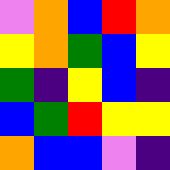[["violet", "orange", "blue", "red", "orange"], ["yellow", "orange", "green", "blue", "yellow"], ["green", "indigo", "yellow", "blue", "indigo"], ["blue", "green", "red", "yellow", "yellow"], ["orange", "blue", "blue", "violet", "indigo"]]